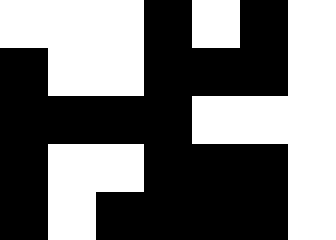[["white", "white", "white", "black", "white", "black", "white"], ["black", "white", "white", "black", "black", "black", "white"], ["black", "black", "black", "black", "white", "white", "white"], ["black", "white", "white", "black", "black", "black", "white"], ["black", "white", "black", "black", "black", "black", "white"]]